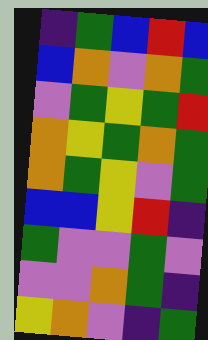[["indigo", "green", "blue", "red", "blue"], ["blue", "orange", "violet", "orange", "green"], ["violet", "green", "yellow", "green", "red"], ["orange", "yellow", "green", "orange", "green"], ["orange", "green", "yellow", "violet", "green"], ["blue", "blue", "yellow", "red", "indigo"], ["green", "violet", "violet", "green", "violet"], ["violet", "violet", "orange", "green", "indigo"], ["yellow", "orange", "violet", "indigo", "green"]]